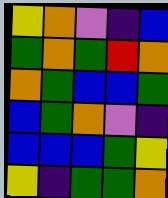[["yellow", "orange", "violet", "indigo", "blue"], ["green", "orange", "green", "red", "orange"], ["orange", "green", "blue", "blue", "green"], ["blue", "green", "orange", "violet", "indigo"], ["blue", "blue", "blue", "green", "yellow"], ["yellow", "indigo", "green", "green", "orange"]]